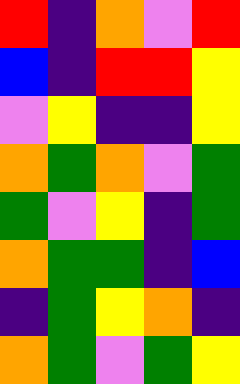[["red", "indigo", "orange", "violet", "red"], ["blue", "indigo", "red", "red", "yellow"], ["violet", "yellow", "indigo", "indigo", "yellow"], ["orange", "green", "orange", "violet", "green"], ["green", "violet", "yellow", "indigo", "green"], ["orange", "green", "green", "indigo", "blue"], ["indigo", "green", "yellow", "orange", "indigo"], ["orange", "green", "violet", "green", "yellow"]]